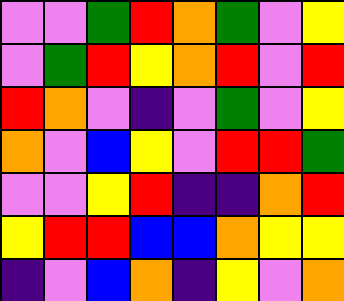[["violet", "violet", "green", "red", "orange", "green", "violet", "yellow"], ["violet", "green", "red", "yellow", "orange", "red", "violet", "red"], ["red", "orange", "violet", "indigo", "violet", "green", "violet", "yellow"], ["orange", "violet", "blue", "yellow", "violet", "red", "red", "green"], ["violet", "violet", "yellow", "red", "indigo", "indigo", "orange", "red"], ["yellow", "red", "red", "blue", "blue", "orange", "yellow", "yellow"], ["indigo", "violet", "blue", "orange", "indigo", "yellow", "violet", "orange"]]